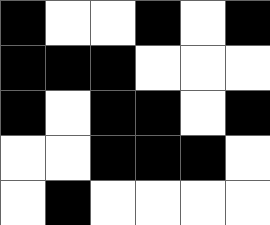[["black", "white", "white", "black", "white", "black"], ["black", "black", "black", "white", "white", "white"], ["black", "white", "black", "black", "white", "black"], ["white", "white", "black", "black", "black", "white"], ["white", "black", "white", "white", "white", "white"]]